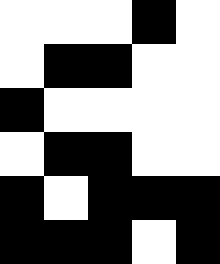[["white", "white", "white", "black", "white"], ["white", "black", "black", "white", "white"], ["black", "white", "white", "white", "white"], ["white", "black", "black", "white", "white"], ["black", "white", "black", "black", "black"], ["black", "black", "black", "white", "black"]]